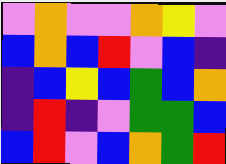[["violet", "orange", "violet", "violet", "orange", "yellow", "violet"], ["blue", "orange", "blue", "red", "violet", "blue", "indigo"], ["indigo", "blue", "yellow", "blue", "green", "blue", "orange"], ["indigo", "red", "indigo", "violet", "green", "green", "blue"], ["blue", "red", "violet", "blue", "orange", "green", "red"]]